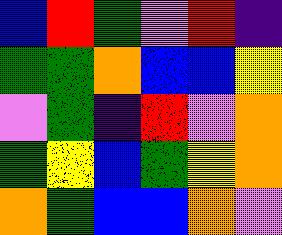[["blue", "red", "green", "violet", "red", "indigo"], ["green", "green", "orange", "blue", "blue", "yellow"], ["violet", "green", "indigo", "red", "violet", "orange"], ["green", "yellow", "blue", "green", "yellow", "orange"], ["orange", "green", "blue", "blue", "orange", "violet"]]